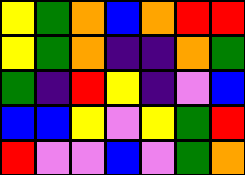[["yellow", "green", "orange", "blue", "orange", "red", "red"], ["yellow", "green", "orange", "indigo", "indigo", "orange", "green"], ["green", "indigo", "red", "yellow", "indigo", "violet", "blue"], ["blue", "blue", "yellow", "violet", "yellow", "green", "red"], ["red", "violet", "violet", "blue", "violet", "green", "orange"]]